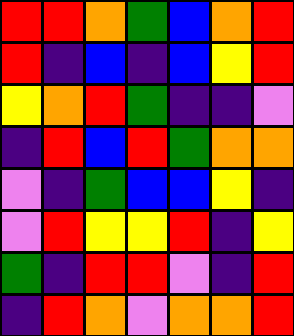[["red", "red", "orange", "green", "blue", "orange", "red"], ["red", "indigo", "blue", "indigo", "blue", "yellow", "red"], ["yellow", "orange", "red", "green", "indigo", "indigo", "violet"], ["indigo", "red", "blue", "red", "green", "orange", "orange"], ["violet", "indigo", "green", "blue", "blue", "yellow", "indigo"], ["violet", "red", "yellow", "yellow", "red", "indigo", "yellow"], ["green", "indigo", "red", "red", "violet", "indigo", "red"], ["indigo", "red", "orange", "violet", "orange", "orange", "red"]]